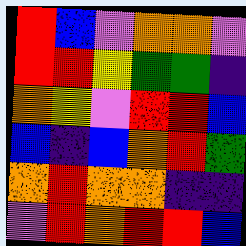[["red", "blue", "violet", "orange", "orange", "violet"], ["red", "red", "yellow", "green", "green", "indigo"], ["orange", "yellow", "violet", "red", "red", "blue"], ["blue", "indigo", "blue", "orange", "red", "green"], ["orange", "red", "orange", "orange", "indigo", "indigo"], ["violet", "red", "orange", "red", "red", "blue"]]